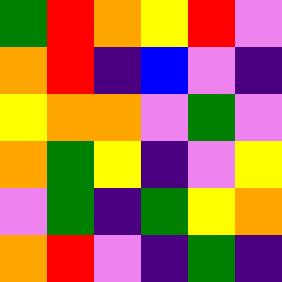[["green", "red", "orange", "yellow", "red", "violet"], ["orange", "red", "indigo", "blue", "violet", "indigo"], ["yellow", "orange", "orange", "violet", "green", "violet"], ["orange", "green", "yellow", "indigo", "violet", "yellow"], ["violet", "green", "indigo", "green", "yellow", "orange"], ["orange", "red", "violet", "indigo", "green", "indigo"]]